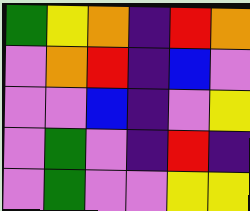[["green", "yellow", "orange", "indigo", "red", "orange"], ["violet", "orange", "red", "indigo", "blue", "violet"], ["violet", "violet", "blue", "indigo", "violet", "yellow"], ["violet", "green", "violet", "indigo", "red", "indigo"], ["violet", "green", "violet", "violet", "yellow", "yellow"]]